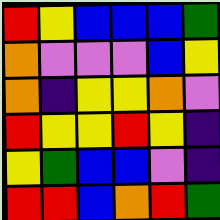[["red", "yellow", "blue", "blue", "blue", "green"], ["orange", "violet", "violet", "violet", "blue", "yellow"], ["orange", "indigo", "yellow", "yellow", "orange", "violet"], ["red", "yellow", "yellow", "red", "yellow", "indigo"], ["yellow", "green", "blue", "blue", "violet", "indigo"], ["red", "red", "blue", "orange", "red", "green"]]